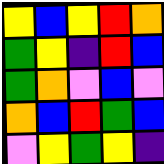[["yellow", "blue", "yellow", "red", "orange"], ["green", "yellow", "indigo", "red", "blue"], ["green", "orange", "violet", "blue", "violet"], ["orange", "blue", "red", "green", "blue"], ["violet", "yellow", "green", "yellow", "indigo"]]